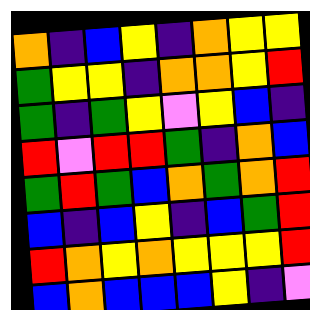[["orange", "indigo", "blue", "yellow", "indigo", "orange", "yellow", "yellow"], ["green", "yellow", "yellow", "indigo", "orange", "orange", "yellow", "red"], ["green", "indigo", "green", "yellow", "violet", "yellow", "blue", "indigo"], ["red", "violet", "red", "red", "green", "indigo", "orange", "blue"], ["green", "red", "green", "blue", "orange", "green", "orange", "red"], ["blue", "indigo", "blue", "yellow", "indigo", "blue", "green", "red"], ["red", "orange", "yellow", "orange", "yellow", "yellow", "yellow", "red"], ["blue", "orange", "blue", "blue", "blue", "yellow", "indigo", "violet"]]